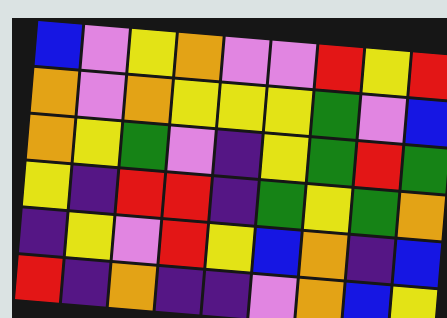[["blue", "violet", "yellow", "orange", "violet", "violet", "red", "yellow", "red"], ["orange", "violet", "orange", "yellow", "yellow", "yellow", "green", "violet", "blue"], ["orange", "yellow", "green", "violet", "indigo", "yellow", "green", "red", "green"], ["yellow", "indigo", "red", "red", "indigo", "green", "yellow", "green", "orange"], ["indigo", "yellow", "violet", "red", "yellow", "blue", "orange", "indigo", "blue"], ["red", "indigo", "orange", "indigo", "indigo", "violet", "orange", "blue", "yellow"]]